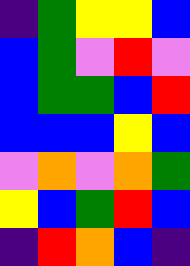[["indigo", "green", "yellow", "yellow", "blue"], ["blue", "green", "violet", "red", "violet"], ["blue", "green", "green", "blue", "red"], ["blue", "blue", "blue", "yellow", "blue"], ["violet", "orange", "violet", "orange", "green"], ["yellow", "blue", "green", "red", "blue"], ["indigo", "red", "orange", "blue", "indigo"]]